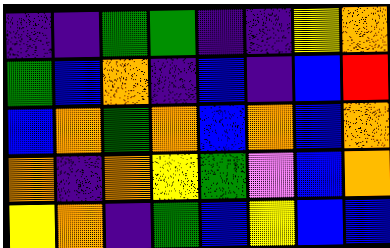[["indigo", "indigo", "green", "green", "indigo", "indigo", "yellow", "orange"], ["green", "blue", "orange", "indigo", "blue", "indigo", "blue", "red"], ["blue", "orange", "green", "orange", "blue", "orange", "blue", "orange"], ["orange", "indigo", "orange", "yellow", "green", "violet", "blue", "orange"], ["yellow", "orange", "indigo", "green", "blue", "yellow", "blue", "blue"]]